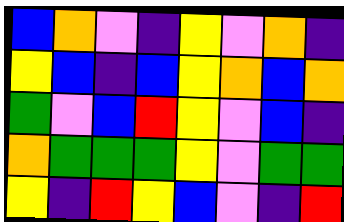[["blue", "orange", "violet", "indigo", "yellow", "violet", "orange", "indigo"], ["yellow", "blue", "indigo", "blue", "yellow", "orange", "blue", "orange"], ["green", "violet", "blue", "red", "yellow", "violet", "blue", "indigo"], ["orange", "green", "green", "green", "yellow", "violet", "green", "green"], ["yellow", "indigo", "red", "yellow", "blue", "violet", "indigo", "red"]]